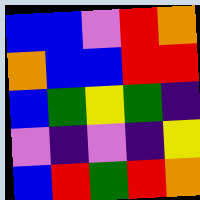[["blue", "blue", "violet", "red", "orange"], ["orange", "blue", "blue", "red", "red"], ["blue", "green", "yellow", "green", "indigo"], ["violet", "indigo", "violet", "indigo", "yellow"], ["blue", "red", "green", "red", "orange"]]